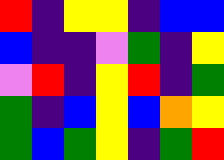[["red", "indigo", "yellow", "yellow", "indigo", "blue", "blue"], ["blue", "indigo", "indigo", "violet", "green", "indigo", "yellow"], ["violet", "red", "indigo", "yellow", "red", "indigo", "green"], ["green", "indigo", "blue", "yellow", "blue", "orange", "yellow"], ["green", "blue", "green", "yellow", "indigo", "green", "red"]]